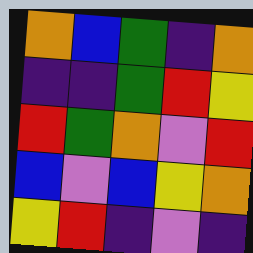[["orange", "blue", "green", "indigo", "orange"], ["indigo", "indigo", "green", "red", "yellow"], ["red", "green", "orange", "violet", "red"], ["blue", "violet", "blue", "yellow", "orange"], ["yellow", "red", "indigo", "violet", "indigo"]]